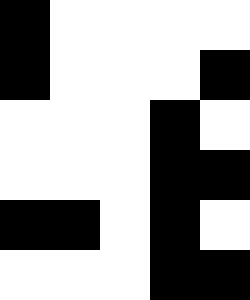[["black", "white", "white", "white", "white"], ["black", "white", "white", "white", "black"], ["white", "white", "white", "black", "white"], ["white", "white", "white", "black", "black"], ["black", "black", "white", "black", "white"], ["white", "white", "white", "black", "black"]]